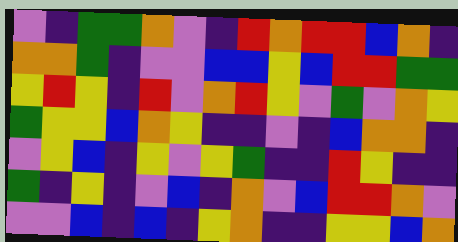[["violet", "indigo", "green", "green", "orange", "violet", "indigo", "red", "orange", "red", "red", "blue", "orange", "indigo"], ["orange", "orange", "green", "indigo", "violet", "violet", "blue", "blue", "yellow", "blue", "red", "red", "green", "green"], ["yellow", "red", "yellow", "indigo", "red", "violet", "orange", "red", "yellow", "violet", "green", "violet", "orange", "yellow"], ["green", "yellow", "yellow", "blue", "orange", "yellow", "indigo", "indigo", "violet", "indigo", "blue", "orange", "orange", "indigo"], ["violet", "yellow", "blue", "indigo", "yellow", "violet", "yellow", "green", "indigo", "indigo", "red", "yellow", "indigo", "indigo"], ["green", "indigo", "yellow", "indigo", "violet", "blue", "indigo", "orange", "violet", "blue", "red", "red", "orange", "violet"], ["violet", "violet", "blue", "indigo", "blue", "indigo", "yellow", "orange", "indigo", "indigo", "yellow", "yellow", "blue", "orange"]]